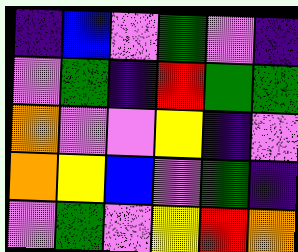[["indigo", "blue", "violet", "green", "violet", "indigo"], ["violet", "green", "indigo", "red", "green", "green"], ["orange", "violet", "violet", "yellow", "indigo", "violet"], ["orange", "yellow", "blue", "violet", "green", "indigo"], ["violet", "green", "violet", "yellow", "red", "orange"]]